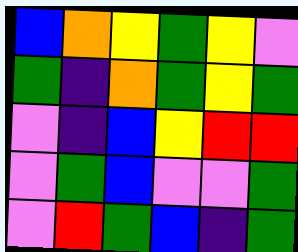[["blue", "orange", "yellow", "green", "yellow", "violet"], ["green", "indigo", "orange", "green", "yellow", "green"], ["violet", "indigo", "blue", "yellow", "red", "red"], ["violet", "green", "blue", "violet", "violet", "green"], ["violet", "red", "green", "blue", "indigo", "green"]]